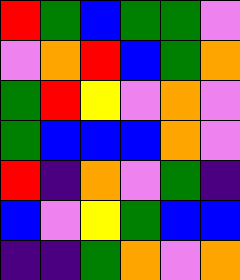[["red", "green", "blue", "green", "green", "violet"], ["violet", "orange", "red", "blue", "green", "orange"], ["green", "red", "yellow", "violet", "orange", "violet"], ["green", "blue", "blue", "blue", "orange", "violet"], ["red", "indigo", "orange", "violet", "green", "indigo"], ["blue", "violet", "yellow", "green", "blue", "blue"], ["indigo", "indigo", "green", "orange", "violet", "orange"]]